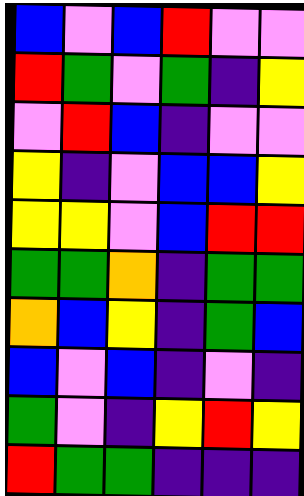[["blue", "violet", "blue", "red", "violet", "violet"], ["red", "green", "violet", "green", "indigo", "yellow"], ["violet", "red", "blue", "indigo", "violet", "violet"], ["yellow", "indigo", "violet", "blue", "blue", "yellow"], ["yellow", "yellow", "violet", "blue", "red", "red"], ["green", "green", "orange", "indigo", "green", "green"], ["orange", "blue", "yellow", "indigo", "green", "blue"], ["blue", "violet", "blue", "indigo", "violet", "indigo"], ["green", "violet", "indigo", "yellow", "red", "yellow"], ["red", "green", "green", "indigo", "indigo", "indigo"]]